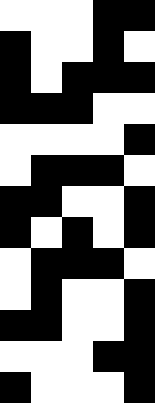[["white", "white", "white", "black", "black"], ["black", "white", "white", "black", "white"], ["black", "white", "black", "black", "black"], ["black", "black", "black", "white", "white"], ["white", "white", "white", "white", "black"], ["white", "black", "black", "black", "white"], ["black", "black", "white", "white", "black"], ["black", "white", "black", "white", "black"], ["white", "black", "black", "black", "white"], ["white", "black", "white", "white", "black"], ["black", "black", "white", "white", "black"], ["white", "white", "white", "black", "black"], ["black", "white", "white", "white", "black"]]